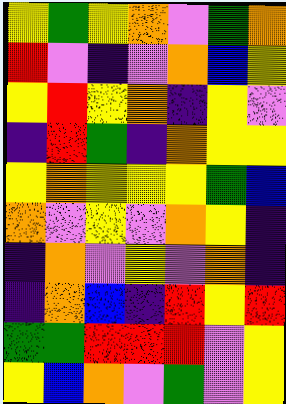[["yellow", "green", "yellow", "orange", "violet", "green", "orange"], ["red", "violet", "indigo", "violet", "orange", "blue", "yellow"], ["yellow", "red", "yellow", "orange", "indigo", "yellow", "violet"], ["indigo", "red", "green", "indigo", "orange", "yellow", "yellow"], ["yellow", "orange", "yellow", "yellow", "yellow", "green", "blue"], ["orange", "violet", "yellow", "violet", "orange", "yellow", "indigo"], ["indigo", "orange", "violet", "yellow", "violet", "orange", "indigo"], ["indigo", "orange", "blue", "indigo", "red", "yellow", "red"], ["green", "green", "red", "red", "red", "violet", "yellow"], ["yellow", "blue", "orange", "violet", "green", "violet", "yellow"]]